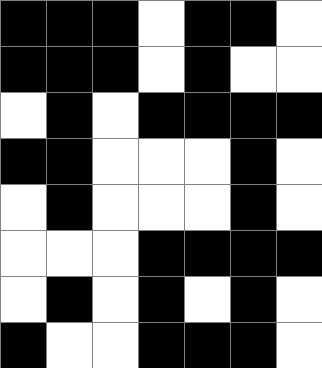[["black", "black", "black", "white", "black", "black", "white"], ["black", "black", "black", "white", "black", "white", "white"], ["white", "black", "white", "black", "black", "black", "black"], ["black", "black", "white", "white", "white", "black", "white"], ["white", "black", "white", "white", "white", "black", "white"], ["white", "white", "white", "black", "black", "black", "black"], ["white", "black", "white", "black", "white", "black", "white"], ["black", "white", "white", "black", "black", "black", "white"]]